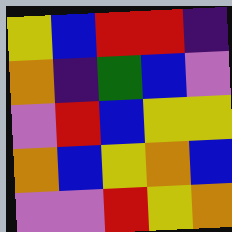[["yellow", "blue", "red", "red", "indigo"], ["orange", "indigo", "green", "blue", "violet"], ["violet", "red", "blue", "yellow", "yellow"], ["orange", "blue", "yellow", "orange", "blue"], ["violet", "violet", "red", "yellow", "orange"]]